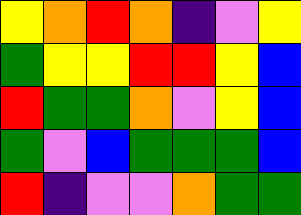[["yellow", "orange", "red", "orange", "indigo", "violet", "yellow"], ["green", "yellow", "yellow", "red", "red", "yellow", "blue"], ["red", "green", "green", "orange", "violet", "yellow", "blue"], ["green", "violet", "blue", "green", "green", "green", "blue"], ["red", "indigo", "violet", "violet", "orange", "green", "green"]]